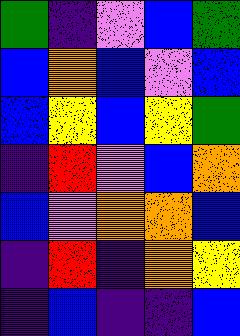[["green", "indigo", "violet", "blue", "green"], ["blue", "orange", "blue", "violet", "blue"], ["blue", "yellow", "blue", "yellow", "green"], ["indigo", "red", "violet", "blue", "orange"], ["blue", "violet", "orange", "orange", "blue"], ["indigo", "red", "indigo", "orange", "yellow"], ["indigo", "blue", "indigo", "indigo", "blue"]]